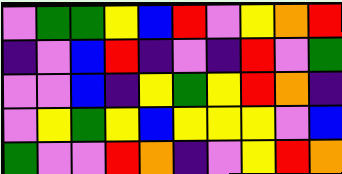[["violet", "green", "green", "yellow", "blue", "red", "violet", "yellow", "orange", "red"], ["indigo", "violet", "blue", "red", "indigo", "violet", "indigo", "red", "violet", "green"], ["violet", "violet", "blue", "indigo", "yellow", "green", "yellow", "red", "orange", "indigo"], ["violet", "yellow", "green", "yellow", "blue", "yellow", "yellow", "yellow", "violet", "blue"], ["green", "violet", "violet", "red", "orange", "indigo", "violet", "yellow", "red", "orange"]]